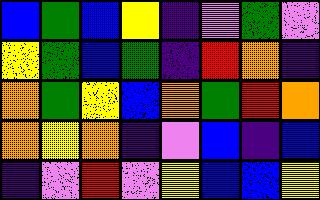[["blue", "green", "blue", "yellow", "indigo", "violet", "green", "violet"], ["yellow", "green", "blue", "green", "indigo", "red", "orange", "indigo"], ["orange", "green", "yellow", "blue", "orange", "green", "red", "orange"], ["orange", "yellow", "orange", "indigo", "violet", "blue", "indigo", "blue"], ["indigo", "violet", "red", "violet", "yellow", "blue", "blue", "yellow"]]